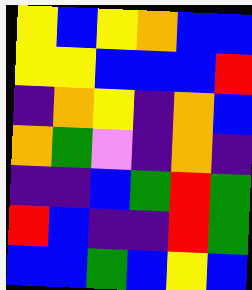[["yellow", "blue", "yellow", "orange", "blue", "blue"], ["yellow", "yellow", "blue", "blue", "blue", "red"], ["indigo", "orange", "yellow", "indigo", "orange", "blue"], ["orange", "green", "violet", "indigo", "orange", "indigo"], ["indigo", "indigo", "blue", "green", "red", "green"], ["red", "blue", "indigo", "indigo", "red", "green"], ["blue", "blue", "green", "blue", "yellow", "blue"]]